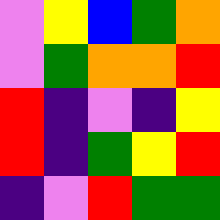[["violet", "yellow", "blue", "green", "orange"], ["violet", "green", "orange", "orange", "red"], ["red", "indigo", "violet", "indigo", "yellow"], ["red", "indigo", "green", "yellow", "red"], ["indigo", "violet", "red", "green", "green"]]